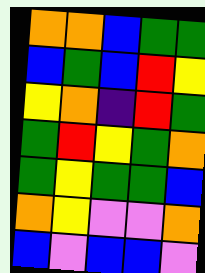[["orange", "orange", "blue", "green", "green"], ["blue", "green", "blue", "red", "yellow"], ["yellow", "orange", "indigo", "red", "green"], ["green", "red", "yellow", "green", "orange"], ["green", "yellow", "green", "green", "blue"], ["orange", "yellow", "violet", "violet", "orange"], ["blue", "violet", "blue", "blue", "violet"]]